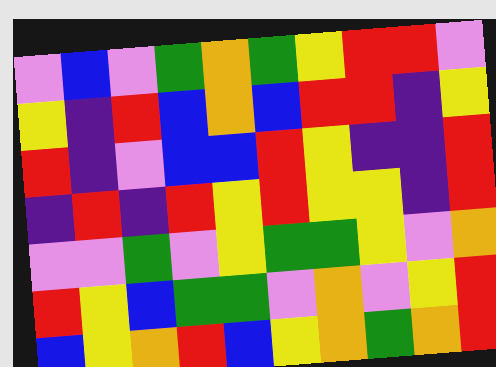[["violet", "blue", "violet", "green", "orange", "green", "yellow", "red", "red", "violet"], ["yellow", "indigo", "red", "blue", "orange", "blue", "red", "red", "indigo", "yellow"], ["red", "indigo", "violet", "blue", "blue", "red", "yellow", "indigo", "indigo", "red"], ["indigo", "red", "indigo", "red", "yellow", "red", "yellow", "yellow", "indigo", "red"], ["violet", "violet", "green", "violet", "yellow", "green", "green", "yellow", "violet", "orange"], ["red", "yellow", "blue", "green", "green", "violet", "orange", "violet", "yellow", "red"], ["blue", "yellow", "orange", "red", "blue", "yellow", "orange", "green", "orange", "red"]]